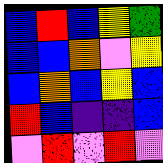[["blue", "red", "blue", "yellow", "green"], ["blue", "blue", "orange", "violet", "yellow"], ["blue", "orange", "blue", "yellow", "blue"], ["red", "blue", "indigo", "indigo", "blue"], ["violet", "red", "violet", "red", "violet"]]